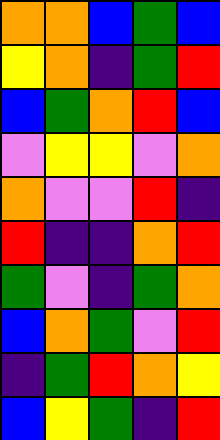[["orange", "orange", "blue", "green", "blue"], ["yellow", "orange", "indigo", "green", "red"], ["blue", "green", "orange", "red", "blue"], ["violet", "yellow", "yellow", "violet", "orange"], ["orange", "violet", "violet", "red", "indigo"], ["red", "indigo", "indigo", "orange", "red"], ["green", "violet", "indigo", "green", "orange"], ["blue", "orange", "green", "violet", "red"], ["indigo", "green", "red", "orange", "yellow"], ["blue", "yellow", "green", "indigo", "red"]]